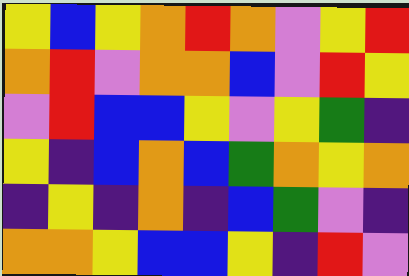[["yellow", "blue", "yellow", "orange", "red", "orange", "violet", "yellow", "red"], ["orange", "red", "violet", "orange", "orange", "blue", "violet", "red", "yellow"], ["violet", "red", "blue", "blue", "yellow", "violet", "yellow", "green", "indigo"], ["yellow", "indigo", "blue", "orange", "blue", "green", "orange", "yellow", "orange"], ["indigo", "yellow", "indigo", "orange", "indigo", "blue", "green", "violet", "indigo"], ["orange", "orange", "yellow", "blue", "blue", "yellow", "indigo", "red", "violet"]]